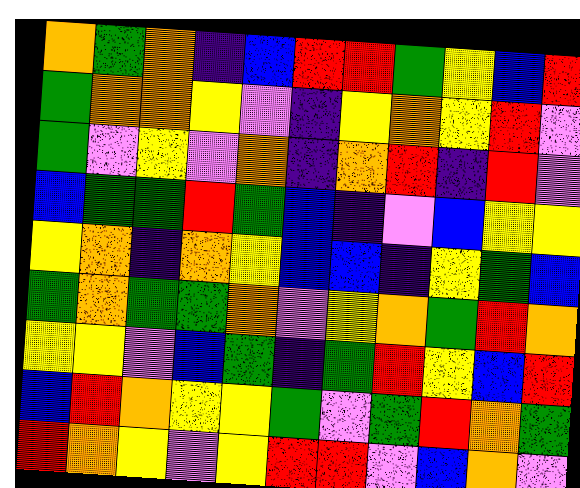[["orange", "green", "orange", "indigo", "blue", "red", "red", "green", "yellow", "blue", "red"], ["green", "orange", "orange", "yellow", "violet", "indigo", "yellow", "orange", "yellow", "red", "violet"], ["green", "violet", "yellow", "violet", "orange", "indigo", "orange", "red", "indigo", "red", "violet"], ["blue", "green", "green", "red", "green", "blue", "indigo", "violet", "blue", "yellow", "yellow"], ["yellow", "orange", "indigo", "orange", "yellow", "blue", "blue", "indigo", "yellow", "green", "blue"], ["green", "orange", "green", "green", "orange", "violet", "yellow", "orange", "green", "red", "orange"], ["yellow", "yellow", "violet", "blue", "green", "indigo", "green", "red", "yellow", "blue", "red"], ["blue", "red", "orange", "yellow", "yellow", "green", "violet", "green", "red", "orange", "green"], ["red", "orange", "yellow", "violet", "yellow", "red", "red", "violet", "blue", "orange", "violet"]]